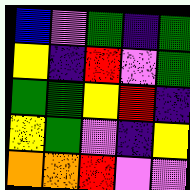[["blue", "violet", "green", "indigo", "green"], ["yellow", "indigo", "red", "violet", "green"], ["green", "green", "yellow", "red", "indigo"], ["yellow", "green", "violet", "indigo", "yellow"], ["orange", "orange", "red", "violet", "violet"]]